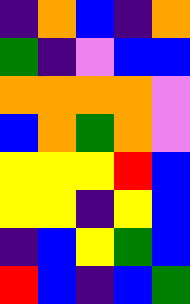[["indigo", "orange", "blue", "indigo", "orange"], ["green", "indigo", "violet", "blue", "blue"], ["orange", "orange", "orange", "orange", "violet"], ["blue", "orange", "green", "orange", "violet"], ["yellow", "yellow", "yellow", "red", "blue"], ["yellow", "yellow", "indigo", "yellow", "blue"], ["indigo", "blue", "yellow", "green", "blue"], ["red", "blue", "indigo", "blue", "green"]]